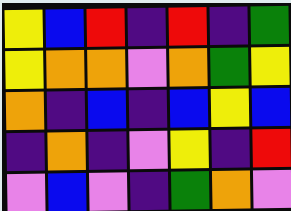[["yellow", "blue", "red", "indigo", "red", "indigo", "green"], ["yellow", "orange", "orange", "violet", "orange", "green", "yellow"], ["orange", "indigo", "blue", "indigo", "blue", "yellow", "blue"], ["indigo", "orange", "indigo", "violet", "yellow", "indigo", "red"], ["violet", "blue", "violet", "indigo", "green", "orange", "violet"]]